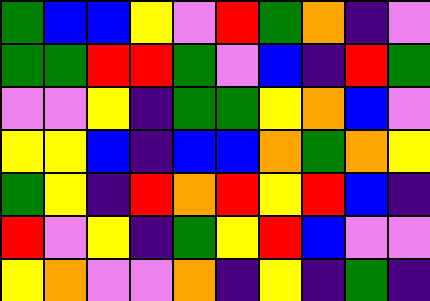[["green", "blue", "blue", "yellow", "violet", "red", "green", "orange", "indigo", "violet"], ["green", "green", "red", "red", "green", "violet", "blue", "indigo", "red", "green"], ["violet", "violet", "yellow", "indigo", "green", "green", "yellow", "orange", "blue", "violet"], ["yellow", "yellow", "blue", "indigo", "blue", "blue", "orange", "green", "orange", "yellow"], ["green", "yellow", "indigo", "red", "orange", "red", "yellow", "red", "blue", "indigo"], ["red", "violet", "yellow", "indigo", "green", "yellow", "red", "blue", "violet", "violet"], ["yellow", "orange", "violet", "violet", "orange", "indigo", "yellow", "indigo", "green", "indigo"]]